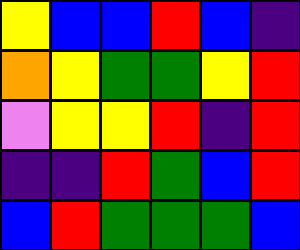[["yellow", "blue", "blue", "red", "blue", "indigo"], ["orange", "yellow", "green", "green", "yellow", "red"], ["violet", "yellow", "yellow", "red", "indigo", "red"], ["indigo", "indigo", "red", "green", "blue", "red"], ["blue", "red", "green", "green", "green", "blue"]]